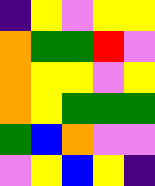[["indigo", "yellow", "violet", "yellow", "yellow"], ["orange", "green", "green", "red", "violet"], ["orange", "yellow", "yellow", "violet", "yellow"], ["orange", "yellow", "green", "green", "green"], ["green", "blue", "orange", "violet", "violet"], ["violet", "yellow", "blue", "yellow", "indigo"]]